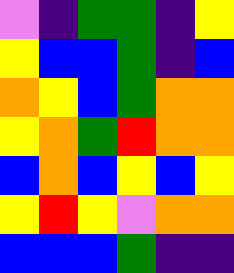[["violet", "indigo", "green", "green", "indigo", "yellow"], ["yellow", "blue", "blue", "green", "indigo", "blue"], ["orange", "yellow", "blue", "green", "orange", "orange"], ["yellow", "orange", "green", "red", "orange", "orange"], ["blue", "orange", "blue", "yellow", "blue", "yellow"], ["yellow", "red", "yellow", "violet", "orange", "orange"], ["blue", "blue", "blue", "green", "indigo", "indigo"]]